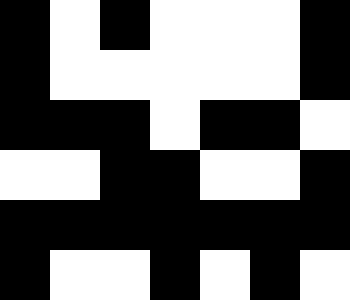[["black", "white", "black", "white", "white", "white", "black"], ["black", "white", "white", "white", "white", "white", "black"], ["black", "black", "black", "white", "black", "black", "white"], ["white", "white", "black", "black", "white", "white", "black"], ["black", "black", "black", "black", "black", "black", "black"], ["black", "white", "white", "black", "white", "black", "white"]]